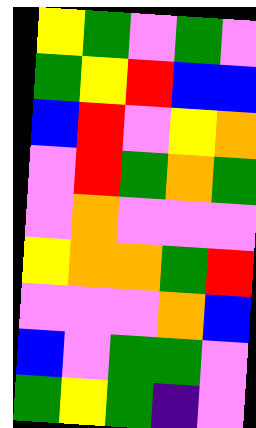[["yellow", "green", "violet", "green", "violet"], ["green", "yellow", "red", "blue", "blue"], ["blue", "red", "violet", "yellow", "orange"], ["violet", "red", "green", "orange", "green"], ["violet", "orange", "violet", "violet", "violet"], ["yellow", "orange", "orange", "green", "red"], ["violet", "violet", "violet", "orange", "blue"], ["blue", "violet", "green", "green", "violet"], ["green", "yellow", "green", "indigo", "violet"]]